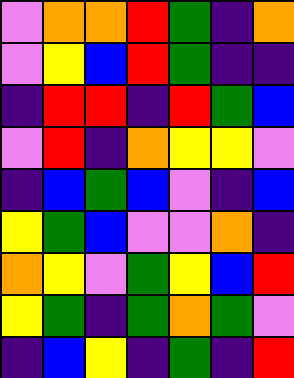[["violet", "orange", "orange", "red", "green", "indigo", "orange"], ["violet", "yellow", "blue", "red", "green", "indigo", "indigo"], ["indigo", "red", "red", "indigo", "red", "green", "blue"], ["violet", "red", "indigo", "orange", "yellow", "yellow", "violet"], ["indigo", "blue", "green", "blue", "violet", "indigo", "blue"], ["yellow", "green", "blue", "violet", "violet", "orange", "indigo"], ["orange", "yellow", "violet", "green", "yellow", "blue", "red"], ["yellow", "green", "indigo", "green", "orange", "green", "violet"], ["indigo", "blue", "yellow", "indigo", "green", "indigo", "red"]]